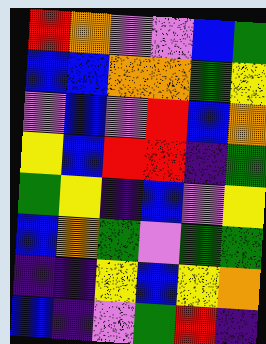[["red", "orange", "violet", "violet", "blue", "green"], ["blue", "blue", "orange", "orange", "green", "yellow"], ["violet", "blue", "violet", "red", "blue", "orange"], ["yellow", "blue", "red", "red", "indigo", "green"], ["green", "yellow", "indigo", "blue", "violet", "yellow"], ["blue", "orange", "green", "violet", "green", "green"], ["indigo", "indigo", "yellow", "blue", "yellow", "orange"], ["blue", "indigo", "violet", "green", "red", "indigo"]]